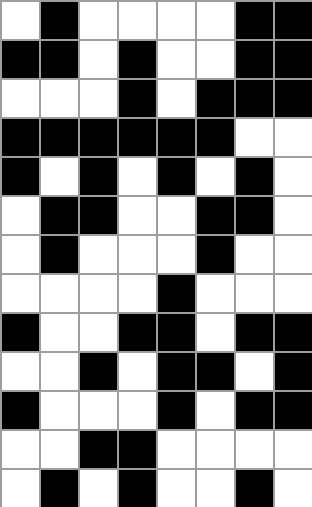[["white", "black", "white", "white", "white", "white", "black", "black"], ["black", "black", "white", "black", "white", "white", "black", "black"], ["white", "white", "white", "black", "white", "black", "black", "black"], ["black", "black", "black", "black", "black", "black", "white", "white"], ["black", "white", "black", "white", "black", "white", "black", "white"], ["white", "black", "black", "white", "white", "black", "black", "white"], ["white", "black", "white", "white", "white", "black", "white", "white"], ["white", "white", "white", "white", "black", "white", "white", "white"], ["black", "white", "white", "black", "black", "white", "black", "black"], ["white", "white", "black", "white", "black", "black", "white", "black"], ["black", "white", "white", "white", "black", "white", "black", "black"], ["white", "white", "black", "black", "white", "white", "white", "white"], ["white", "black", "white", "black", "white", "white", "black", "white"]]